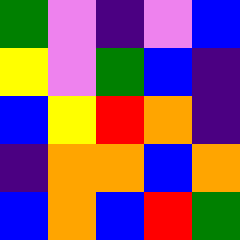[["green", "violet", "indigo", "violet", "blue"], ["yellow", "violet", "green", "blue", "indigo"], ["blue", "yellow", "red", "orange", "indigo"], ["indigo", "orange", "orange", "blue", "orange"], ["blue", "orange", "blue", "red", "green"]]